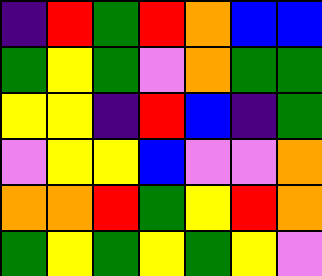[["indigo", "red", "green", "red", "orange", "blue", "blue"], ["green", "yellow", "green", "violet", "orange", "green", "green"], ["yellow", "yellow", "indigo", "red", "blue", "indigo", "green"], ["violet", "yellow", "yellow", "blue", "violet", "violet", "orange"], ["orange", "orange", "red", "green", "yellow", "red", "orange"], ["green", "yellow", "green", "yellow", "green", "yellow", "violet"]]